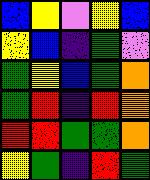[["blue", "yellow", "violet", "yellow", "blue"], ["yellow", "blue", "indigo", "green", "violet"], ["green", "yellow", "blue", "green", "orange"], ["green", "red", "indigo", "red", "orange"], ["red", "red", "green", "green", "orange"], ["yellow", "green", "indigo", "red", "green"]]